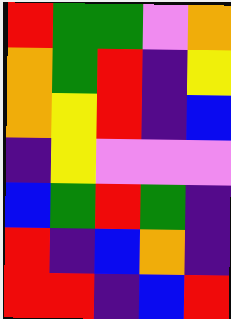[["red", "green", "green", "violet", "orange"], ["orange", "green", "red", "indigo", "yellow"], ["orange", "yellow", "red", "indigo", "blue"], ["indigo", "yellow", "violet", "violet", "violet"], ["blue", "green", "red", "green", "indigo"], ["red", "indigo", "blue", "orange", "indigo"], ["red", "red", "indigo", "blue", "red"]]